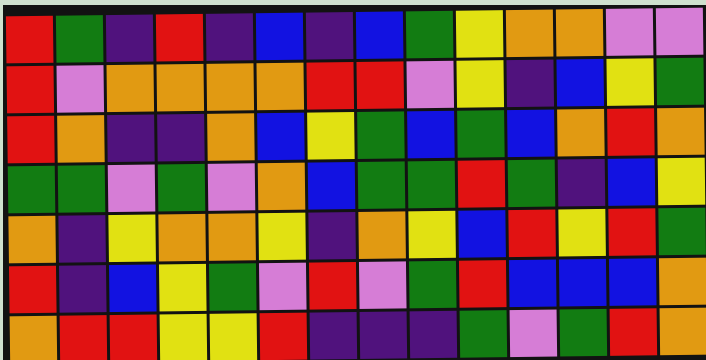[["red", "green", "indigo", "red", "indigo", "blue", "indigo", "blue", "green", "yellow", "orange", "orange", "violet", "violet"], ["red", "violet", "orange", "orange", "orange", "orange", "red", "red", "violet", "yellow", "indigo", "blue", "yellow", "green"], ["red", "orange", "indigo", "indigo", "orange", "blue", "yellow", "green", "blue", "green", "blue", "orange", "red", "orange"], ["green", "green", "violet", "green", "violet", "orange", "blue", "green", "green", "red", "green", "indigo", "blue", "yellow"], ["orange", "indigo", "yellow", "orange", "orange", "yellow", "indigo", "orange", "yellow", "blue", "red", "yellow", "red", "green"], ["red", "indigo", "blue", "yellow", "green", "violet", "red", "violet", "green", "red", "blue", "blue", "blue", "orange"], ["orange", "red", "red", "yellow", "yellow", "red", "indigo", "indigo", "indigo", "green", "violet", "green", "red", "orange"]]